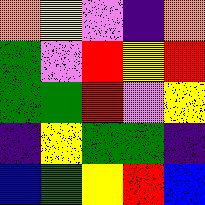[["orange", "yellow", "violet", "indigo", "orange"], ["green", "violet", "red", "yellow", "red"], ["green", "green", "red", "violet", "yellow"], ["indigo", "yellow", "green", "green", "indigo"], ["blue", "green", "yellow", "red", "blue"]]